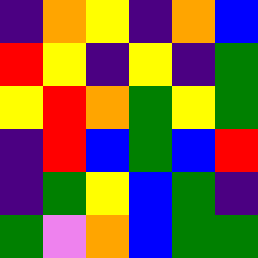[["indigo", "orange", "yellow", "indigo", "orange", "blue"], ["red", "yellow", "indigo", "yellow", "indigo", "green"], ["yellow", "red", "orange", "green", "yellow", "green"], ["indigo", "red", "blue", "green", "blue", "red"], ["indigo", "green", "yellow", "blue", "green", "indigo"], ["green", "violet", "orange", "blue", "green", "green"]]